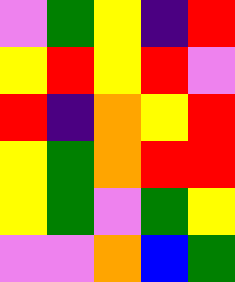[["violet", "green", "yellow", "indigo", "red"], ["yellow", "red", "yellow", "red", "violet"], ["red", "indigo", "orange", "yellow", "red"], ["yellow", "green", "orange", "red", "red"], ["yellow", "green", "violet", "green", "yellow"], ["violet", "violet", "orange", "blue", "green"]]